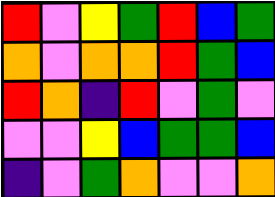[["red", "violet", "yellow", "green", "red", "blue", "green"], ["orange", "violet", "orange", "orange", "red", "green", "blue"], ["red", "orange", "indigo", "red", "violet", "green", "violet"], ["violet", "violet", "yellow", "blue", "green", "green", "blue"], ["indigo", "violet", "green", "orange", "violet", "violet", "orange"]]